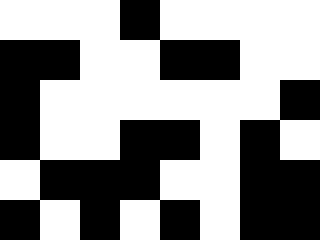[["white", "white", "white", "black", "white", "white", "white", "white"], ["black", "black", "white", "white", "black", "black", "white", "white"], ["black", "white", "white", "white", "white", "white", "white", "black"], ["black", "white", "white", "black", "black", "white", "black", "white"], ["white", "black", "black", "black", "white", "white", "black", "black"], ["black", "white", "black", "white", "black", "white", "black", "black"]]